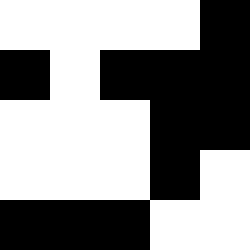[["white", "white", "white", "white", "black"], ["black", "white", "black", "black", "black"], ["white", "white", "white", "black", "black"], ["white", "white", "white", "black", "white"], ["black", "black", "black", "white", "white"]]